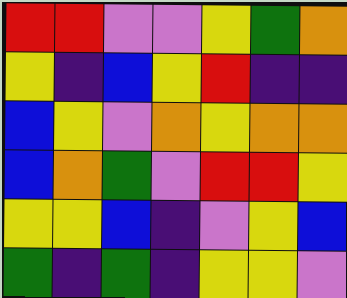[["red", "red", "violet", "violet", "yellow", "green", "orange"], ["yellow", "indigo", "blue", "yellow", "red", "indigo", "indigo"], ["blue", "yellow", "violet", "orange", "yellow", "orange", "orange"], ["blue", "orange", "green", "violet", "red", "red", "yellow"], ["yellow", "yellow", "blue", "indigo", "violet", "yellow", "blue"], ["green", "indigo", "green", "indigo", "yellow", "yellow", "violet"]]